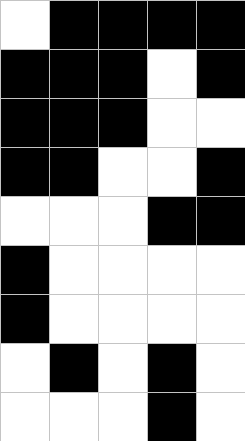[["white", "black", "black", "black", "black"], ["black", "black", "black", "white", "black"], ["black", "black", "black", "white", "white"], ["black", "black", "white", "white", "black"], ["white", "white", "white", "black", "black"], ["black", "white", "white", "white", "white"], ["black", "white", "white", "white", "white"], ["white", "black", "white", "black", "white"], ["white", "white", "white", "black", "white"]]